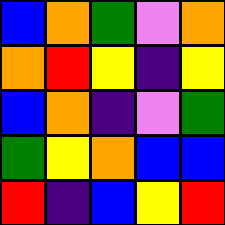[["blue", "orange", "green", "violet", "orange"], ["orange", "red", "yellow", "indigo", "yellow"], ["blue", "orange", "indigo", "violet", "green"], ["green", "yellow", "orange", "blue", "blue"], ["red", "indigo", "blue", "yellow", "red"]]